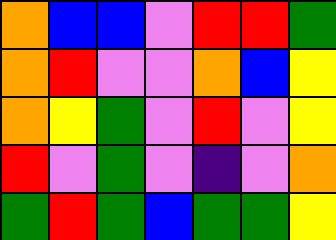[["orange", "blue", "blue", "violet", "red", "red", "green"], ["orange", "red", "violet", "violet", "orange", "blue", "yellow"], ["orange", "yellow", "green", "violet", "red", "violet", "yellow"], ["red", "violet", "green", "violet", "indigo", "violet", "orange"], ["green", "red", "green", "blue", "green", "green", "yellow"]]